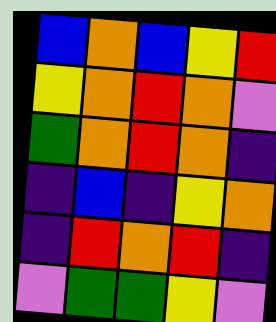[["blue", "orange", "blue", "yellow", "red"], ["yellow", "orange", "red", "orange", "violet"], ["green", "orange", "red", "orange", "indigo"], ["indigo", "blue", "indigo", "yellow", "orange"], ["indigo", "red", "orange", "red", "indigo"], ["violet", "green", "green", "yellow", "violet"]]